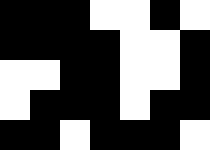[["black", "black", "black", "white", "white", "black", "white"], ["black", "black", "black", "black", "white", "white", "black"], ["white", "white", "black", "black", "white", "white", "black"], ["white", "black", "black", "black", "white", "black", "black"], ["black", "black", "white", "black", "black", "black", "white"]]